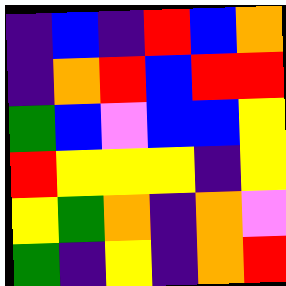[["indigo", "blue", "indigo", "red", "blue", "orange"], ["indigo", "orange", "red", "blue", "red", "red"], ["green", "blue", "violet", "blue", "blue", "yellow"], ["red", "yellow", "yellow", "yellow", "indigo", "yellow"], ["yellow", "green", "orange", "indigo", "orange", "violet"], ["green", "indigo", "yellow", "indigo", "orange", "red"]]